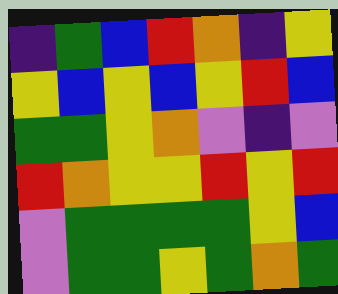[["indigo", "green", "blue", "red", "orange", "indigo", "yellow"], ["yellow", "blue", "yellow", "blue", "yellow", "red", "blue"], ["green", "green", "yellow", "orange", "violet", "indigo", "violet"], ["red", "orange", "yellow", "yellow", "red", "yellow", "red"], ["violet", "green", "green", "green", "green", "yellow", "blue"], ["violet", "green", "green", "yellow", "green", "orange", "green"]]